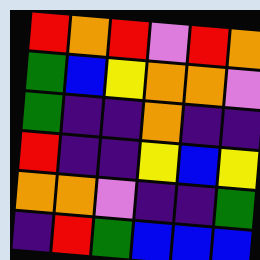[["red", "orange", "red", "violet", "red", "orange"], ["green", "blue", "yellow", "orange", "orange", "violet"], ["green", "indigo", "indigo", "orange", "indigo", "indigo"], ["red", "indigo", "indigo", "yellow", "blue", "yellow"], ["orange", "orange", "violet", "indigo", "indigo", "green"], ["indigo", "red", "green", "blue", "blue", "blue"]]